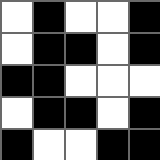[["white", "black", "white", "white", "black"], ["white", "black", "black", "white", "black"], ["black", "black", "white", "white", "white"], ["white", "black", "black", "white", "black"], ["black", "white", "white", "black", "black"]]